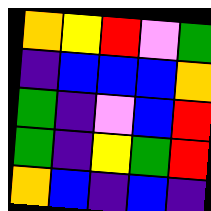[["orange", "yellow", "red", "violet", "green"], ["indigo", "blue", "blue", "blue", "orange"], ["green", "indigo", "violet", "blue", "red"], ["green", "indigo", "yellow", "green", "red"], ["orange", "blue", "indigo", "blue", "indigo"]]